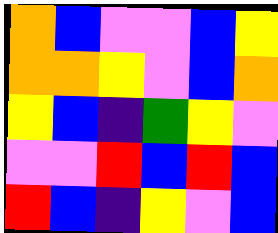[["orange", "blue", "violet", "violet", "blue", "yellow"], ["orange", "orange", "yellow", "violet", "blue", "orange"], ["yellow", "blue", "indigo", "green", "yellow", "violet"], ["violet", "violet", "red", "blue", "red", "blue"], ["red", "blue", "indigo", "yellow", "violet", "blue"]]